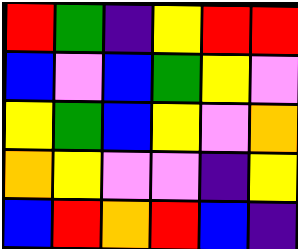[["red", "green", "indigo", "yellow", "red", "red"], ["blue", "violet", "blue", "green", "yellow", "violet"], ["yellow", "green", "blue", "yellow", "violet", "orange"], ["orange", "yellow", "violet", "violet", "indigo", "yellow"], ["blue", "red", "orange", "red", "blue", "indigo"]]